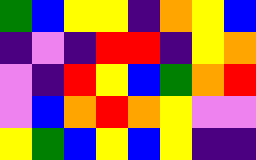[["green", "blue", "yellow", "yellow", "indigo", "orange", "yellow", "blue"], ["indigo", "violet", "indigo", "red", "red", "indigo", "yellow", "orange"], ["violet", "indigo", "red", "yellow", "blue", "green", "orange", "red"], ["violet", "blue", "orange", "red", "orange", "yellow", "violet", "violet"], ["yellow", "green", "blue", "yellow", "blue", "yellow", "indigo", "indigo"]]